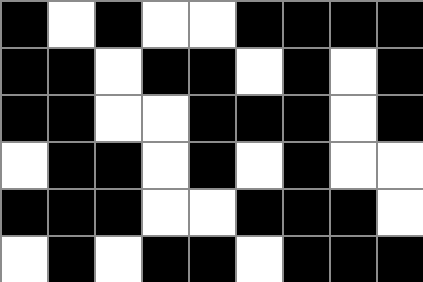[["black", "white", "black", "white", "white", "black", "black", "black", "black"], ["black", "black", "white", "black", "black", "white", "black", "white", "black"], ["black", "black", "white", "white", "black", "black", "black", "white", "black"], ["white", "black", "black", "white", "black", "white", "black", "white", "white"], ["black", "black", "black", "white", "white", "black", "black", "black", "white"], ["white", "black", "white", "black", "black", "white", "black", "black", "black"]]